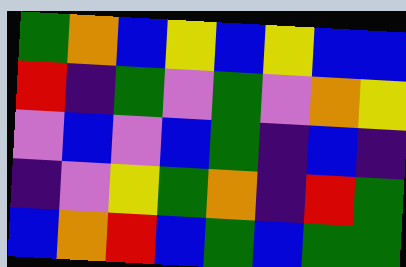[["green", "orange", "blue", "yellow", "blue", "yellow", "blue", "blue"], ["red", "indigo", "green", "violet", "green", "violet", "orange", "yellow"], ["violet", "blue", "violet", "blue", "green", "indigo", "blue", "indigo"], ["indigo", "violet", "yellow", "green", "orange", "indigo", "red", "green"], ["blue", "orange", "red", "blue", "green", "blue", "green", "green"]]